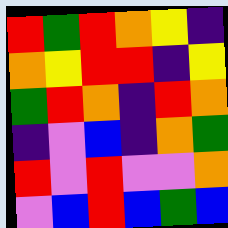[["red", "green", "red", "orange", "yellow", "indigo"], ["orange", "yellow", "red", "red", "indigo", "yellow"], ["green", "red", "orange", "indigo", "red", "orange"], ["indigo", "violet", "blue", "indigo", "orange", "green"], ["red", "violet", "red", "violet", "violet", "orange"], ["violet", "blue", "red", "blue", "green", "blue"]]